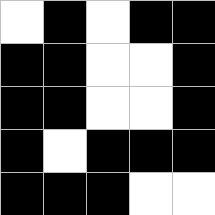[["white", "black", "white", "black", "black"], ["black", "black", "white", "white", "black"], ["black", "black", "white", "white", "black"], ["black", "white", "black", "black", "black"], ["black", "black", "black", "white", "white"]]